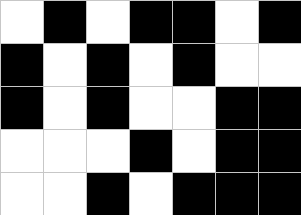[["white", "black", "white", "black", "black", "white", "black"], ["black", "white", "black", "white", "black", "white", "white"], ["black", "white", "black", "white", "white", "black", "black"], ["white", "white", "white", "black", "white", "black", "black"], ["white", "white", "black", "white", "black", "black", "black"]]